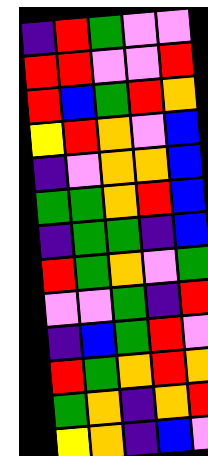[["indigo", "red", "green", "violet", "violet"], ["red", "red", "violet", "violet", "red"], ["red", "blue", "green", "red", "orange"], ["yellow", "red", "orange", "violet", "blue"], ["indigo", "violet", "orange", "orange", "blue"], ["green", "green", "orange", "red", "blue"], ["indigo", "green", "green", "indigo", "blue"], ["red", "green", "orange", "violet", "green"], ["violet", "violet", "green", "indigo", "red"], ["indigo", "blue", "green", "red", "violet"], ["red", "green", "orange", "red", "orange"], ["green", "orange", "indigo", "orange", "red"], ["yellow", "orange", "indigo", "blue", "violet"]]